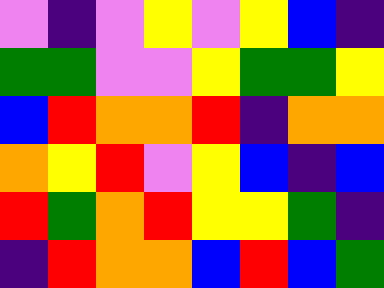[["violet", "indigo", "violet", "yellow", "violet", "yellow", "blue", "indigo"], ["green", "green", "violet", "violet", "yellow", "green", "green", "yellow"], ["blue", "red", "orange", "orange", "red", "indigo", "orange", "orange"], ["orange", "yellow", "red", "violet", "yellow", "blue", "indigo", "blue"], ["red", "green", "orange", "red", "yellow", "yellow", "green", "indigo"], ["indigo", "red", "orange", "orange", "blue", "red", "blue", "green"]]